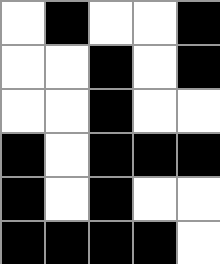[["white", "black", "white", "white", "black"], ["white", "white", "black", "white", "black"], ["white", "white", "black", "white", "white"], ["black", "white", "black", "black", "black"], ["black", "white", "black", "white", "white"], ["black", "black", "black", "black", "white"]]